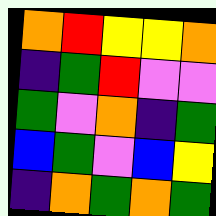[["orange", "red", "yellow", "yellow", "orange"], ["indigo", "green", "red", "violet", "violet"], ["green", "violet", "orange", "indigo", "green"], ["blue", "green", "violet", "blue", "yellow"], ["indigo", "orange", "green", "orange", "green"]]